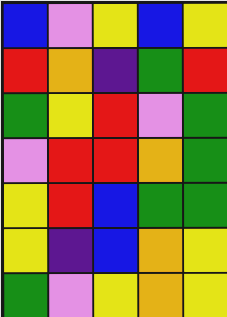[["blue", "violet", "yellow", "blue", "yellow"], ["red", "orange", "indigo", "green", "red"], ["green", "yellow", "red", "violet", "green"], ["violet", "red", "red", "orange", "green"], ["yellow", "red", "blue", "green", "green"], ["yellow", "indigo", "blue", "orange", "yellow"], ["green", "violet", "yellow", "orange", "yellow"]]